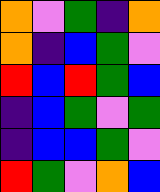[["orange", "violet", "green", "indigo", "orange"], ["orange", "indigo", "blue", "green", "violet"], ["red", "blue", "red", "green", "blue"], ["indigo", "blue", "green", "violet", "green"], ["indigo", "blue", "blue", "green", "violet"], ["red", "green", "violet", "orange", "blue"]]